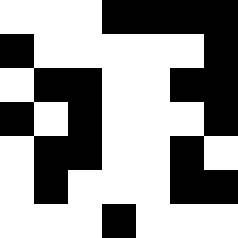[["white", "white", "white", "black", "black", "black", "black"], ["black", "white", "white", "white", "white", "white", "black"], ["white", "black", "black", "white", "white", "black", "black"], ["black", "white", "black", "white", "white", "white", "black"], ["white", "black", "black", "white", "white", "black", "white"], ["white", "black", "white", "white", "white", "black", "black"], ["white", "white", "white", "black", "white", "white", "white"]]